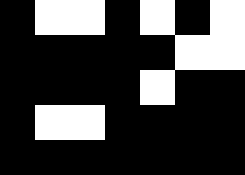[["black", "white", "white", "black", "white", "black", "white"], ["black", "black", "black", "black", "black", "white", "white"], ["black", "black", "black", "black", "white", "black", "black"], ["black", "white", "white", "black", "black", "black", "black"], ["black", "black", "black", "black", "black", "black", "black"]]